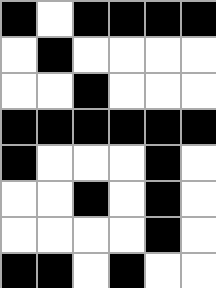[["black", "white", "black", "black", "black", "black"], ["white", "black", "white", "white", "white", "white"], ["white", "white", "black", "white", "white", "white"], ["black", "black", "black", "black", "black", "black"], ["black", "white", "white", "white", "black", "white"], ["white", "white", "black", "white", "black", "white"], ["white", "white", "white", "white", "black", "white"], ["black", "black", "white", "black", "white", "white"]]